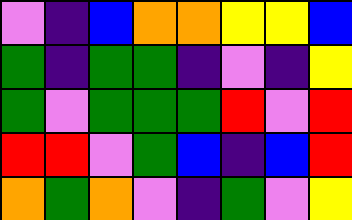[["violet", "indigo", "blue", "orange", "orange", "yellow", "yellow", "blue"], ["green", "indigo", "green", "green", "indigo", "violet", "indigo", "yellow"], ["green", "violet", "green", "green", "green", "red", "violet", "red"], ["red", "red", "violet", "green", "blue", "indigo", "blue", "red"], ["orange", "green", "orange", "violet", "indigo", "green", "violet", "yellow"]]